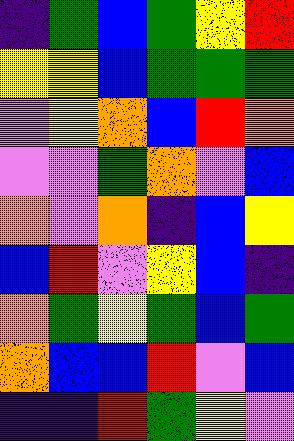[["indigo", "green", "blue", "green", "yellow", "red"], ["yellow", "yellow", "blue", "green", "green", "green"], ["violet", "yellow", "orange", "blue", "red", "orange"], ["violet", "violet", "green", "orange", "violet", "blue"], ["orange", "violet", "orange", "indigo", "blue", "yellow"], ["blue", "red", "violet", "yellow", "blue", "indigo"], ["orange", "green", "yellow", "green", "blue", "green"], ["orange", "blue", "blue", "red", "violet", "blue"], ["indigo", "indigo", "red", "green", "yellow", "violet"]]